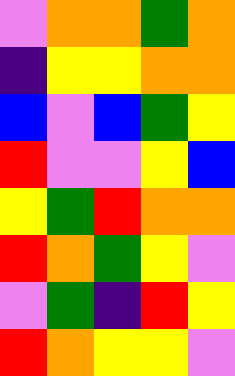[["violet", "orange", "orange", "green", "orange"], ["indigo", "yellow", "yellow", "orange", "orange"], ["blue", "violet", "blue", "green", "yellow"], ["red", "violet", "violet", "yellow", "blue"], ["yellow", "green", "red", "orange", "orange"], ["red", "orange", "green", "yellow", "violet"], ["violet", "green", "indigo", "red", "yellow"], ["red", "orange", "yellow", "yellow", "violet"]]